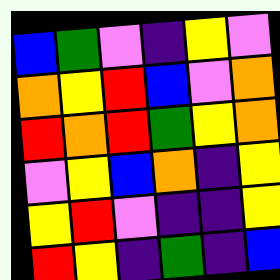[["blue", "green", "violet", "indigo", "yellow", "violet"], ["orange", "yellow", "red", "blue", "violet", "orange"], ["red", "orange", "red", "green", "yellow", "orange"], ["violet", "yellow", "blue", "orange", "indigo", "yellow"], ["yellow", "red", "violet", "indigo", "indigo", "yellow"], ["red", "yellow", "indigo", "green", "indigo", "blue"]]